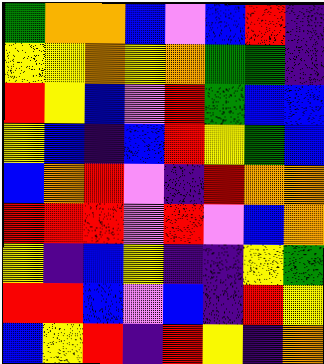[["green", "orange", "orange", "blue", "violet", "blue", "red", "indigo"], ["yellow", "yellow", "orange", "yellow", "orange", "green", "green", "indigo"], ["red", "yellow", "blue", "violet", "red", "green", "blue", "blue"], ["yellow", "blue", "indigo", "blue", "red", "yellow", "green", "blue"], ["blue", "orange", "red", "violet", "indigo", "red", "orange", "orange"], ["red", "red", "red", "violet", "red", "violet", "blue", "orange"], ["yellow", "indigo", "blue", "yellow", "indigo", "indigo", "yellow", "green"], ["red", "red", "blue", "violet", "blue", "indigo", "red", "yellow"], ["blue", "yellow", "red", "indigo", "red", "yellow", "indigo", "orange"]]